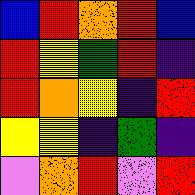[["blue", "red", "orange", "red", "blue"], ["red", "yellow", "green", "red", "indigo"], ["red", "orange", "yellow", "indigo", "red"], ["yellow", "yellow", "indigo", "green", "indigo"], ["violet", "orange", "red", "violet", "red"]]